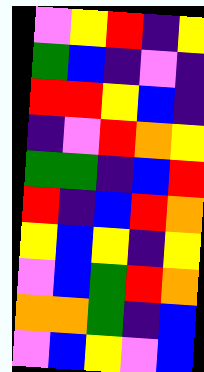[["violet", "yellow", "red", "indigo", "yellow"], ["green", "blue", "indigo", "violet", "indigo"], ["red", "red", "yellow", "blue", "indigo"], ["indigo", "violet", "red", "orange", "yellow"], ["green", "green", "indigo", "blue", "red"], ["red", "indigo", "blue", "red", "orange"], ["yellow", "blue", "yellow", "indigo", "yellow"], ["violet", "blue", "green", "red", "orange"], ["orange", "orange", "green", "indigo", "blue"], ["violet", "blue", "yellow", "violet", "blue"]]